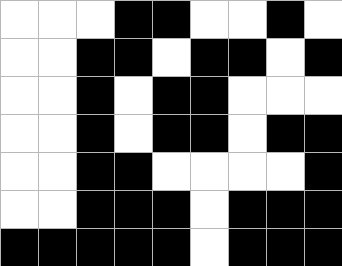[["white", "white", "white", "black", "black", "white", "white", "black", "white"], ["white", "white", "black", "black", "white", "black", "black", "white", "black"], ["white", "white", "black", "white", "black", "black", "white", "white", "white"], ["white", "white", "black", "white", "black", "black", "white", "black", "black"], ["white", "white", "black", "black", "white", "white", "white", "white", "black"], ["white", "white", "black", "black", "black", "white", "black", "black", "black"], ["black", "black", "black", "black", "black", "white", "black", "black", "black"]]